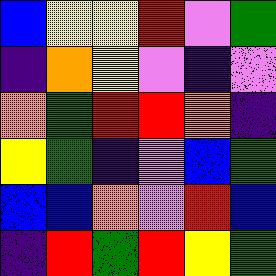[["blue", "yellow", "yellow", "red", "violet", "green"], ["indigo", "orange", "yellow", "violet", "indigo", "violet"], ["orange", "green", "red", "red", "orange", "indigo"], ["yellow", "green", "indigo", "violet", "blue", "green"], ["blue", "blue", "orange", "violet", "red", "blue"], ["indigo", "red", "green", "red", "yellow", "green"]]